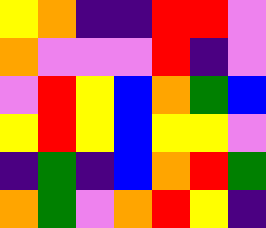[["yellow", "orange", "indigo", "indigo", "red", "red", "violet"], ["orange", "violet", "violet", "violet", "red", "indigo", "violet"], ["violet", "red", "yellow", "blue", "orange", "green", "blue"], ["yellow", "red", "yellow", "blue", "yellow", "yellow", "violet"], ["indigo", "green", "indigo", "blue", "orange", "red", "green"], ["orange", "green", "violet", "orange", "red", "yellow", "indigo"]]